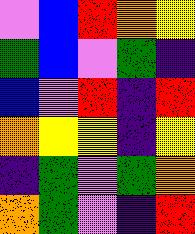[["violet", "blue", "red", "orange", "yellow"], ["green", "blue", "violet", "green", "indigo"], ["blue", "violet", "red", "indigo", "red"], ["orange", "yellow", "yellow", "indigo", "yellow"], ["indigo", "green", "violet", "green", "orange"], ["orange", "green", "violet", "indigo", "red"]]